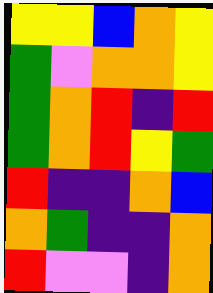[["yellow", "yellow", "blue", "orange", "yellow"], ["green", "violet", "orange", "orange", "yellow"], ["green", "orange", "red", "indigo", "red"], ["green", "orange", "red", "yellow", "green"], ["red", "indigo", "indigo", "orange", "blue"], ["orange", "green", "indigo", "indigo", "orange"], ["red", "violet", "violet", "indigo", "orange"]]